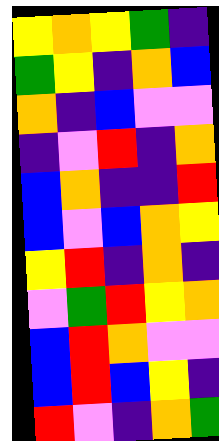[["yellow", "orange", "yellow", "green", "indigo"], ["green", "yellow", "indigo", "orange", "blue"], ["orange", "indigo", "blue", "violet", "violet"], ["indigo", "violet", "red", "indigo", "orange"], ["blue", "orange", "indigo", "indigo", "red"], ["blue", "violet", "blue", "orange", "yellow"], ["yellow", "red", "indigo", "orange", "indigo"], ["violet", "green", "red", "yellow", "orange"], ["blue", "red", "orange", "violet", "violet"], ["blue", "red", "blue", "yellow", "indigo"], ["red", "violet", "indigo", "orange", "green"]]